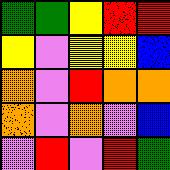[["green", "green", "yellow", "red", "red"], ["yellow", "violet", "yellow", "yellow", "blue"], ["orange", "violet", "red", "orange", "orange"], ["orange", "violet", "orange", "violet", "blue"], ["violet", "red", "violet", "red", "green"]]